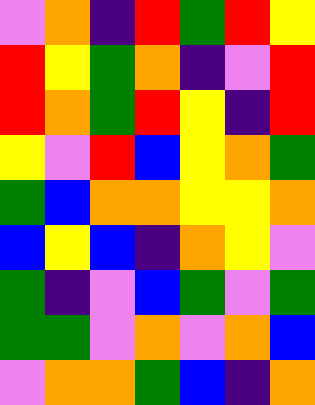[["violet", "orange", "indigo", "red", "green", "red", "yellow"], ["red", "yellow", "green", "orange", "indigo", "violet", "red"], ["red", "orange", "green", "red", "yellow", "indigo", "red"], ["yellow", "violet", "red", "blue", "yellow", "orange", "green"], ["green", "blue", "orange", "orange", "yellow", "yellow", "orange"], ["blue", "yellow", "blue", "indigo", "orange", "yellow", "violet"], ["green", "indigo", "violet", "blue", "green", "violet", "green"], ["green", "green", "violet", "orange", "violet", "orange", "blue"], ["violet", "orange", "orange", "green", "blue", "indigo", "orange"]]